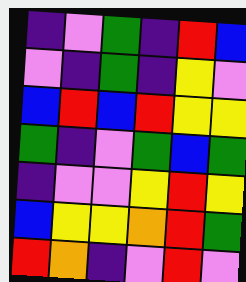[["indigo", "violet", "green", "indigo", "red", "blue"], ["violet", "indigo", "green", "indigo", "yellow", "violet"], ["blue", "red", "blue", "red", "yellow", "yellow"], ["green", "indigo", "violet", "green", "blue", "green"], ["indigo", "violet", "violet", "yellow", "red", "yellow"], ["blue", "yellow", "yellow", "orange", "red", "green"], ["red", "orange", "indigo", "violet", "red", "violet"]]